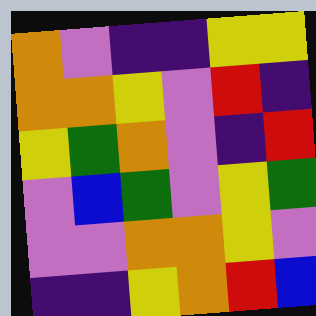[["orange", "violet", "indigo", "indigo", "yellow", "yellow"], ["orange", "orange", "yellow", "violet", "red", "indigo"], ["yellow", "green", "orange", "violet", "indigo", "red"], ["violet", "blue", "green", "violet", "yellow", "green"], ["violet", "violet", "orange", "orange", "yellow", "violet"], ["indigo", "indigo", "yellow", "orange", "red", "blue"]]